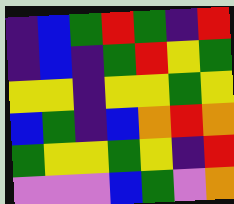[["indigo", "blue", "green", "red", "green", "indigo", "red"], ["indigo", "blue", "indigo", "green", "red", "yellow", "green"], ["yellow", "yellow", "indigo", "yellow", "yellow", "green", "yellow"], ["blue", "green", "indigo", "blue", "orange", "red", "orange"], ["green", "yellow", "yellow", "green", "yellow", "indigo", "red"], ["violet", "violet", "violet", "blue", "green", "violet", "orange"]]